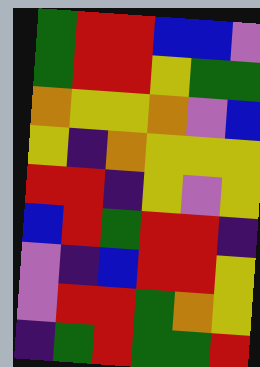[["green", "red", "red", "blue", "blue", "violet"], ["green", "red", "red", "yellow", "green", "green"], ["orange", "yellow", "yellow", "orange", "violet", "blue"], ["yellow", "indigo", "orange", "yellow", "yellow", "yellow"], ["red", "red", "indigo", "yellow", "violet", "yellow"], ["blue", "red", "green", "red", "red", "indigo"], ["violet", "indigo", "blue", "red", "red", "yellow"], ["violet", "red", "red", "green", "orange", "yellow"], ["indigo", "green", "red", "green", "green", "red"]]